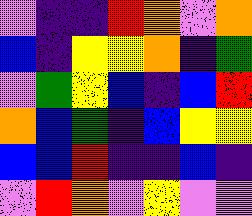[["violet", "indigo", "indigo", "red", "orange", "violet", "orange"], ["blue", "indigo", "yellow", "yellow", "orange", "indigo", "green"], ["violet", "green", "yellow", "blue", "indigo", "blue", "red"], ["orange", "blue", "green", "indigo", "blue", "yellow", "yellow"], ["blue", "blue", "red", "indigo", "indigo", "blue", "indigo"], ["violet", "red", "orange", "violet", "yellow", "violet", "violet"]]